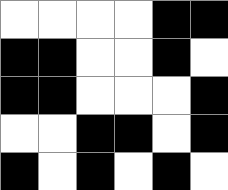[["white", "white", "white", "white", "black", "black"], ["black", "black", "white", "white", "black", "white"], ["black", "black", "white", "white", "white", "black"], ["white", "white", "black", "black", "white", "black"], ["black", "white", "black", "white", "black", "white"]]